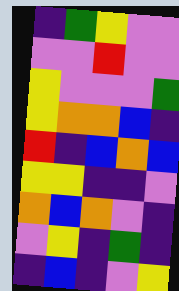[["indigo", "green", "yellow", "violet", "violet"], ["violet", "violet", "red", "violet", "violet"], ["yellow", "violet", "violet", "violet", "green"], ["yellow", "orange", "orange", "blue", "indigo"], ["red", "indigo", "blue", "orange", "blue"], ["yellow", "yellow", "indigo", "indigo", "violet"], ["orange", "blue", "orange", "violet", "indigo"], ["violet", "yellow", "indigo", "green", "indigo"], ["indigo", "blue", "indigo", "violet", "yellow"]]